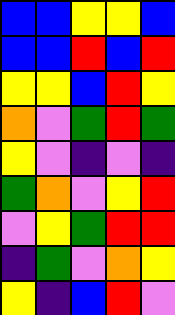[["blue", "blue", "yellow", "yellow", "blue"], ["blue", "blue", "red", "blue", "red"], ["yellow", "yellow", "blue", "red", "yellow"], ["orange", "violet", "green", "red", "green"], ["yellow", "violet", "indigo", "violet", "indigo"], ["green", "orange", "violet", "yellow", "red"], ["violet", "yellow", "green", "red", "red"], ["indigo", "green", "violet", "orange", "yellow"], ["yellow", "indigo", "blue", "red", "violet"]]